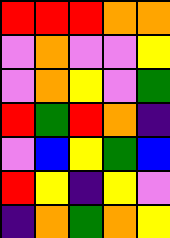[["red", "red", "red", "orange", "orange"], ["violet", "orange", "violet", "violet", "yellow"], ["violet", "orange", "yellow", "violet", "green"], ["red", "green", "red", "orange", "indigo"], ["violet", "blue", "yellow", "green", "blue"], ["red", "yellow", "indigo", "yellow", "violet"], ["indigo", "orange", "green", "orange", "yellow"]]